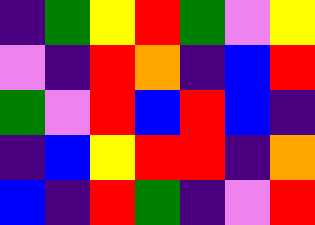[["indigo", "green", "yellow", "red", "green", "violet", "yellow"], ["violet", "indigo", "red", "orange", "indigo", "blue", "red"], ["green", "violet", "red", "blue", "red", "blue", "indigo"], ["indigo", "blue", "yellow", "red", "red", "indigo", "orange"], ["blue", "indigo", "red", "green", "indigo", "violet", "red"]]